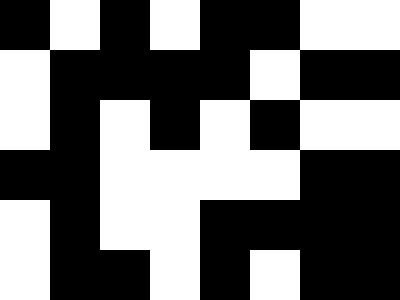[["black", "white", "black", "white", "black", "black", "white", "white"], ["white", "black", "black", "black", "black", "white", "black", "black"], ["white", "black", "white", "black", "white", "black", "white", "white"], ["black", "black", "white", "white", "white", "white", "black", "black"], ["white", "black", "white", "white", "black", "black", "black", "black"], ["white", "black", "black", "white", "black", "white", "black", "black"]]